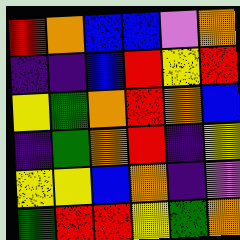[["red", "orange", "blue", "blue", "violet", "orange"], ["indigo", "indigo", "blue", "red", "yellow", "red"], ["yellow", "green", "orange", "red", "orange", "blue"], ["indigo", "green", "orange", "red", "indigo", "yellow"], ["yellow", "yellow", "blue", "orange", "indigo", "violet"], ["green", "red", "red", "yellow", "green", "orange"]]